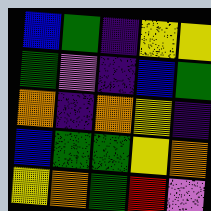[["blue", "green", "indigo", "yellow", "yellow"], ["green", "violet", "indigo", "blue", "green"], ["orange", "indigo", "orange", "yellow", "indigo"], ["blue", "green", "green", "yellow", "orange"], ["yellow", "orange", "green", "red", "violet"]]